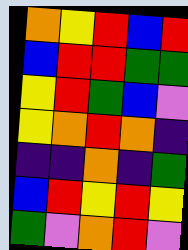[["orange", "yellow", "red", "blue", "red"], ["blue", "red", "red", "green", "green"], ["yellow", "red", "green", "blue", "violet"], ["yellow", "orange", "red", "orange", "indigo"], ["indigo", "indigo", "orange", "indigo", "green"], ["blue", "red", "yellow", "red", "yellow"], ["green", "violet", "orange", "red", "violet"]]